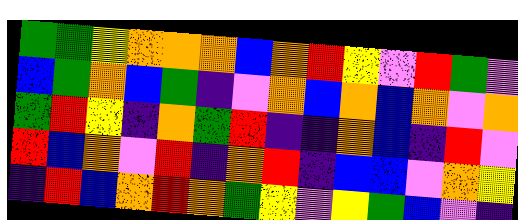[["green", "green", "yellow", "orange", "orange", "orange", "blue", "orange", "red", "yellow", "violet", "red", "green", "violet"], ["blue", "green", "orange", "blue", "green", "indigo", "violet", "orange", "blue", "orange", "blue", "orange", "violet", "orange"], ["green", "red", "yellow", "indigo", "orange", "green", "red", "indigo", "indigo", "orange", "blue", "indigo", "red", "violet"], ["red", "blue", "orange", "violet", "red", "indigo", "orange", "red", "indigo", "blue", "blue", "violet", "orange", "yellow"], ["indigo", "red", "blue", "orange", "red", "orange", "green", "yellow", "violet", "yellow", "green", "blue", "violet", "indigo"]]